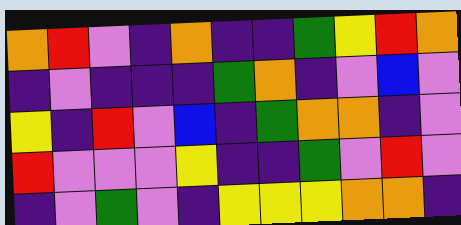[["orange", "red", "violet", "indigo", "orange", "indigo", "indigo", "green", "yellow", "red", "orange"], ["indigo", "violet", "indigo", "indigo", "indigo", "green", "orange", "indigo", "violet", "blue", "violet"], ["yellow", "indigo", "red", "violet", "blue", "indigo", "green", "orange", "orange", "indigo", "violet"], ["red", "violet", "violet", "violet", "yellow", "indigo", "indigo", "green", "violet", "red", "violet"], ["indigo", "violet", "green", "violet", "indigo", "yellow", "yellow", "yellow", "orange", "orange", "indigo"]]